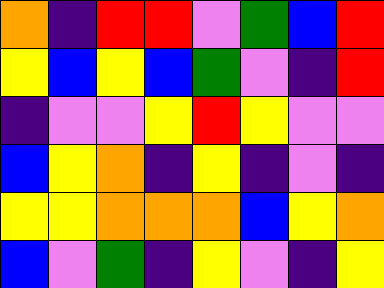[["orange", "indigo", "red", "red", "violet", "green", "blue", "red"], ["yellow", "blue", "yellow", "blue", "green", "violet", "indigo", "red"], ["indigo", "violet", "violet", "yellow", "red", "yellow", "violet", "violet"], ["blue", "yellow", "orange", "indigo", "yellow", "indigo", "violet", "indigo"], ["yellow", "yellow", "orange", "orange", "orange", "blue", "yellow", "orange"], ["blue", "violet", "green", "indigo", "yellow", "violet", "indigo", "yellow"]]